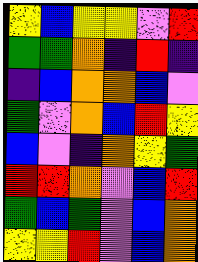[["yellow", "blue", "yellow", "yellow", "violet", "red"], ["green", "green", "orange", "indigo", "red", "indigo"], ["indigo", "blue", "orange", "orange", "blue", "violet"], ["green", "violet", "orange", "blue", "red", "yellow"], ["blue", "violet", "indigo", "orange", "yellow", "green"], ["red", "red", "orange", "violet", "blue", "red"], ["green", "blue", "green", "violet", "blue", "orange"], ["yellow", "yellow", "red", "violet", "blue", "orange"]]